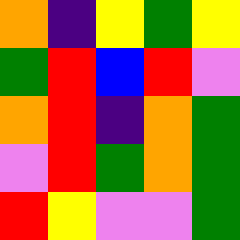[["orange", "indigo", "yellow", "green", "yellow"], ["green", "red", "blue", "red", "violet"], ["orange", "red", "indigo", "orange", "green"], ["violet", "red", "green", "orange", "green"], ["red", "yellow", "violet", "violet", "green"]]